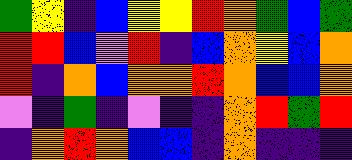[["green", "yellow", "indigo", "blue", "yellow", "yellow", "red", "orange", "green", "blue", "green"], ["red", "red", "blue", "violet", "red", "indigo", "blue", "orange", "yellow", "blue", "orange"], ["red", "indigo", "orange", "blue", "orange", "orange", "red", "orange", "blue", "blue", "orange"], ["violet", "indigo", "green", "indigo", "violet", "indigo", "indigo", "orange", "red", "green", "red"], ["indigo", "orange", "red", "orange", "blue", "blue", "indigo", "orange", "indigo", "indigo", "indigo"]]